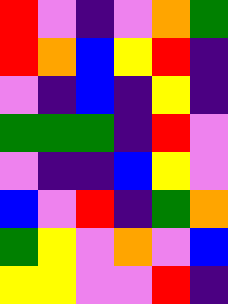[["red", "violet", "indigo", "violet", "orange", "green"], ["red", "orange", "blue", "yellow", "red", "indigo"], ["violet", "indigo", "blue", "indigo", "yellow", "indigo"], ["green", "green", "green", "indigo", "red", "violet"], ["violet", "indigo", "indigo", "blue", "yellow", "violet"], ["blue", "violet", "red", "indigo", "green", "orange"], ["green", "yellow", "violet", "orange", "violet", "blue"], ["yellow", "yellow", "violet", "violet", "red", "indigo"]]